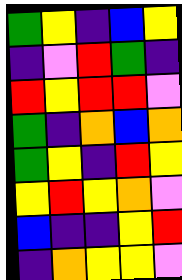[["green", "yellow", "indigo", "blue", "yellow"], ["indigo", "violet", "red", "green", "indigo"], ["red", "yellow", "red", "red", "violet"], ["green", "indigo", "orange", "blue", "orange"], ["green", "yellow", "indigo", "red", "yellow"], ["yellow", "red", "yellow", "orange", "violet"], ["blue", "indigo", "indigo", "yellow", "red"], ["indigo", "orange", "yellow", "yellow", "violet"]]